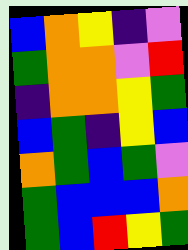[["blue", "orange", "yellow", "indigo", "violet"], ["green", "orange", "orange", "violet", "red"], ["indigo", "orange", "orange", "yellow", "green"], ["blue", "green", "indigo", "yellow", "blue"], ["orange", "green", "blue", "green", "violet"], ["green", "blue", "blue", "blue", "orange"], ["green", "blue", "red", "yellow", "green"]]